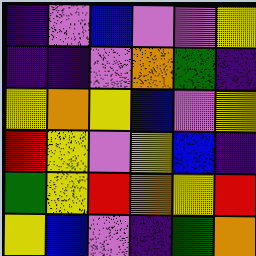[["indigo", "violet", "blue", "violet", "violet", "yellow"], ["indigo", "indigo", "violet", "orange", "green", "indigo"], ["yellow", "orange", "yellow", "blue", "violet", "yellow"], ["red", "yellow", "violet", "yellow", "blue", "indigo"], ["green", "yellow", "red", "orange", "yellow", "red"], ["yellow", "blue", "violet", "indigo", "green", "orange"]]